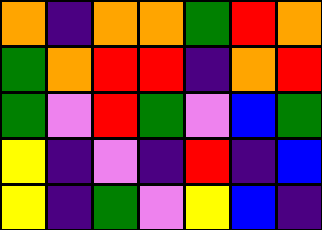[["orange", "indigo", "orange", "orange", "green", "red", "orange"], ["green", "orange", "red", "red", "indigo", "orange", "red"], ["green", "violet", "red", "green", "violet", "blue", "green"], ["yellow", "indigo", "violet", "indigo", "red", "indigo", "blue"], ["yellow", "indigo", "green", "violet", "yellow", "blue", "indigo"]]